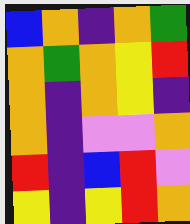[["blue", "orange", "indigo", "orange", "green"], ["orange", "green", "orange", "yellow", "red"], ["orange", "indigo", "orange", "yellow", "indigo"], ["orange", "indigo", "violet", "violet", "orange"], ["red", "indigo", "blue", "red", "violet"], ["yellow", "indigo", "yellow", "red", "orange"]]